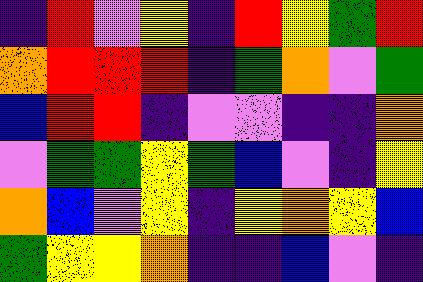[["indigo", "red", "violet", "yellow", "indigo", "red", "yellow", "green", "red"], ["orange", "red", "red", "red", "indigo", "green", "orange", "violet", "green"], ["blue", "red", "red", "indigo", "violet", "violet", "indigo", "indigo", "orange"], ["violet", "green", "green", "yellow", "green", "blue", "violet", "indigo", "yellow"], ["orange", "blue", "violet", "yellow", "indigo", "yellow", "orange", "yellow", "blue"], ["green", "yellow", "yellow", "orange", "indigo", "indigo", "blue", "violet", "indigo"]]